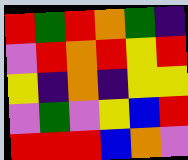[["red", "green", "red", "orange", "green", "indigo"], ["violet", "red", "orange", "red", "yellow", "red"], ["yellow", "indigo", "orange", "indigo", "yellow", "yellow"], ["violet", "green", "violet", "yellow", "blue", "red"], ["red", "red", "red", "blue", "orange", "violet"]]